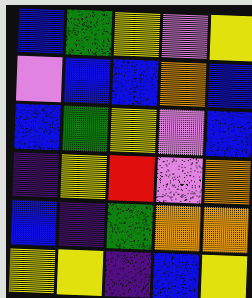[["blue", "green", "yellow", "violet", "yellow"], ["violet", "blue", "blue", "orange", "blue"], ["blue", "green", "yellow", "violet", "blue"], ["indigo", "yellow", "red", "violet", "orange"], ["blue", "indigo", "green", "orange", "orange"], ["yellow", "yellow", "indigo", "blue", "yellow"]]